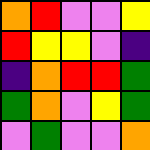[["orange", "red", "violet", "violet", "yellow"], ["red", "yellow", "yellow", "violet", "indigo"], ["indigo", "orange", "red", "red", "green"], ["green", "orange", "violet", "yellow", "green"], ["violet", "green", "violet", "violet", "orange"]]